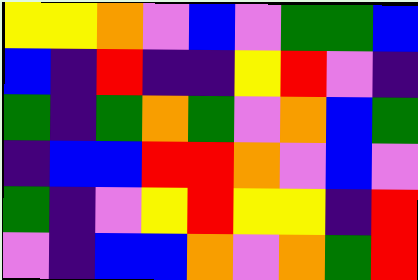[["yellow", "yellow", "orange", "violet", "blue", "violet", "green", "green", "blue"], ["blue", "indigo", "red", "indigo", "indigo", "yellow", "red", "violet", "indigo"], ["green", "indigo", "green", "orange", "green", "violet", "orange", "blue", "green"], ["indigo", "blue", "blue", "red", "red", "orange", "violet", "blue", "violet"], ["green", "indigo", "violet", "yellow", "red", "yellow", "yellow", "indigo", "red"], ["violet", "indigo", "blue", "blue", "orange", "violet", "orange", "green", "red"]]